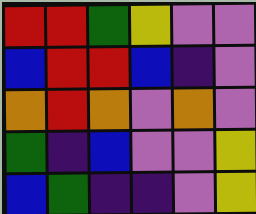[["red", "red", "green", "yellow", "violet", "violet"], ["blue", "red", "red", "blue", "indigo", "violet"], ["orange", "red", "orange", "violet", "orange", "violet"], ["green", "indigo", "blue", "violet", "violet", "yellow"], ["blue", "green", "indigo", "indigo", "violet", "yellow"]]